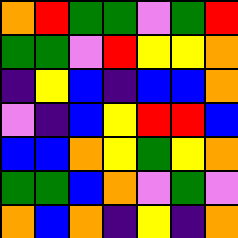[["orange", "red", "green", "green", "violet", "green", "red"], ["green", "green", "violet", "red", "yellow", "yellow", "orange"], ["indigo", "yellow", "blue", "indigo", "blue", "blue", "orange"], ["violet", "indigo", "blue", "yellow", "red", "red", "blue"], ["blue", "blue", "orange", "yellow", "green", "yellow", "orange"], ["green", "green", "blue", "orange", "violet", "green", "violet"], ["orange", "blue", "orange", "indigo", "yellow", "indigo", "orange"]]